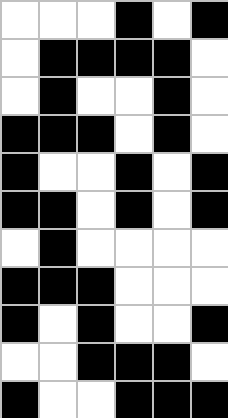[["white", "white", "white", "black", "white", "black"], ["white", "black", "black", "black", "black", "white"], ["white", "black", "white", "white", "black", "white"], ["black", "black", "black", "white", "black", "white"], ["black", "white", "white", "black", "white", "black"], ["black", "black", "white", "black", "white", "black"], ["white", "black", "white", "white", "white", "white"], ["black", "black", "black", "white", "white", "white"], ["black", "white", "black", "white", "white", "black"], ["white", "white", "black", "black", "black", "white"], ["black", "white", "white", "black", "black", "black"]]